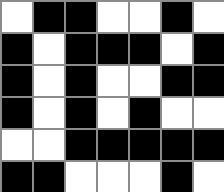[["white", "black", "black", "white", "white", "black", "white"], ["black", "white", "black", "black", "black", "white", "black"], ["black", "white", "black", "white", "white", "black", "black"], ["black", "white", "black", "white", "black", "white", "white"], ["white", "white", "black", "black", "black", "black", "black"], ["black", "black", "white", "white", "white", "black", "white"]]